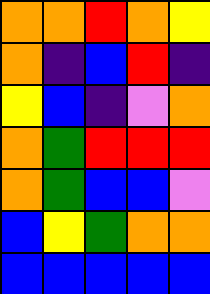[["orange", "orange", "red", "orange", "yellow"], ["orange", "indigo", "blue", "red", "indigo"], ["yellow", "blue", "indigo", "violet", "orange"], ["orange", "green", "red", "red", "red"], ["orange", "green", "blue", "blue", "violet"], ["blue", "yellow", "green", "orange", "orange"], ["blue", "blue", "blue", "blue", "blue"]]